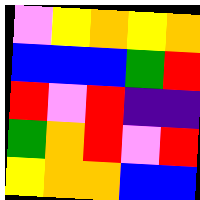[["violet", "yellow", "orange", "yellow", "orange"], ["blue", "blue", "blue", "green", "red"], ["red", "violet", "red", "indigo", "indigo"], ["green", "orange", "red", "violet", "red"], ["yellow", "orange", "orange", "blue", "blue"]]